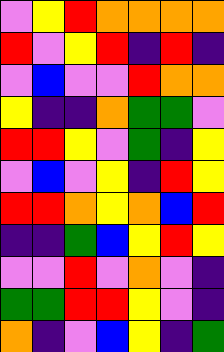[["violet", "yellow", "red", "orange", "orange", "orange", "orange"], ["red", "violet", "yellow", "red", "indigo", "red", "indigo"], ["violet", "blue", "violet", "violet", "red", "orange", "orange"], ["yellow", "indigo", "indigo", "orange", "green", "green", "violet"], ["red", "red", "yellow", "violet", "green", "indigo", "yellow"], ["violet", "blue", "violet", "yellow", "indigo", "red", "yellow"], ["red", "red", "orange", "yellow", "orange", "blue", "red"], ["indigo", "indigo", "green", "blue", "yellow", "red", "yellow"], ["violet", "violet", "red", "violet", "orange", "violet", "indigo"], ["green", "green", "red", "red", "yellow", "violet", "indigo"], ["orange", "indigo", "violet", "blue", "yellow", "indigo", "green"]]